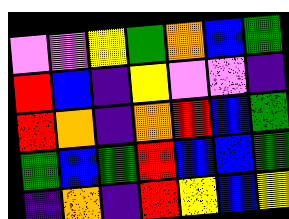[["violet", "violet", "yellow", "green", "orange", "blue", "green"], ["red", "blue", "indigo", "yellow", "violet", "violet", "indigo"], ["red", "orange", "indigo", "orange", "red", "blue", "green"], ["green", "blue", "green", "red", "blue", "blue", "green"], ["indigo", "orange", "indigo", "red", "yellow", "blue", "yellow"]]